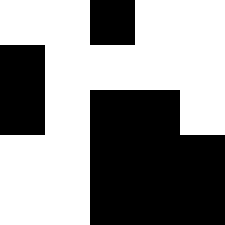[["white", "white", "black", "white", "white"], ["black", "white", "white", "white", "white"], ["black", "white", "black", "black", "white"], ["white", "white", "black", "black", "black"], ["white", "white", "black", "black", "black"]]